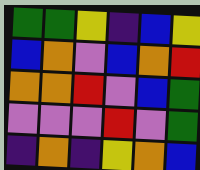[["green", "green", "yellow", "indigo", "blue", "yellow"], ["blue", "orange", "violet", "blue", "orange", "red"], ["orange", "orange", "red", "violet", "blue", "green"], ["violet", "violet", "violet", "red", "violet", "green"], ["indigo", "orange", "indigo", "yellow", "orange", "blue"]]